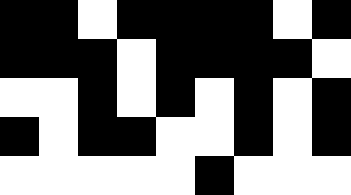[["black", "black", "white", "black", "black", "black", "black", "white", "black"], ["black", "black", "black", "white", "black", "black", "black", "black", "white"], ["white", "white", "black", "white", "black", "white", "black", "white", "black"], ["black", "white", "black", "black", "white", "white", "black", "white", "black"], ["white", "white", "white", "white", "white", "black", "white", "white", "white"]]